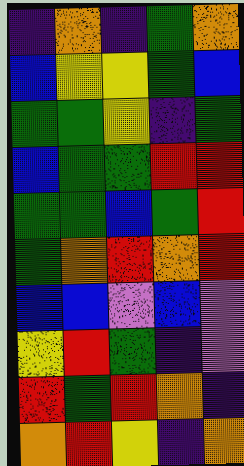[["indigo", "orange", "indigo", "green", "orange"], ["blue", "yellow", "yellow", "green", "blue"], ["green", "green", "yellow", "indigo", "green"], ["blue", "green", "green", "red", "red"], ["green", "green", "blue", "green", "red"], ["green", "orange", "red", "orange", "red"], ["blue", "blue", "violet", "blue", "violet"], ["yellow", "red", "green", "indigo", "violet"], ["red", "green", "red", "orange", "indigo"], ["orange", "red", "yellow", "indigo", "orange"]]